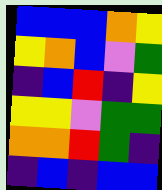[["blue", "blue", "blue", "orange", "yellow"], ["yellow", "orange", "blue", "violet", "green"], ["indigo", "blue", "red", "indigo", "yellow"], ["yellow", "yellow", "violet", "green", "green"], ["orange", "orange", "red", "green", "indigo"], ["indigo", "blue", "indigo", "blue", "blue"]]